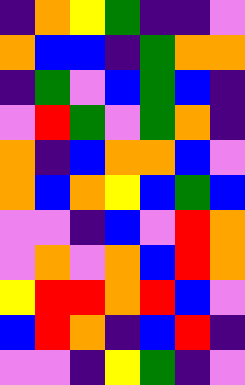[["indigo", "orange", "yellow", "green", "indigo", "indigo", "violet"], ["orange", "blue", "blue", "indigo", "green", "orange", "orange"], ["indigo", "green", "violet", "blue", "green", "blue", "indigo"], ["violet", "red", "green", "violet", "green", "orange", "indigo"], ["orange", "indigo", "blue", "orange", "orange", "blue", "violet"], ["orange", "blue", "orange", "yellow", "blue", "green", "blue"], ["violet", "violet", "indigo", "blue", "violet", "red", "orange"], ["violet", "orange", "violet", "orange", "blue", "red", "orange"], ["yellow", "red", "red", "orange", "red", "blue", "violet"], ["blue", "red", "orange", "indigo", "blue", "red", "indigo"], ["violet", "violet", "indigo", "yellow", "green", "indigo", "violet"]]